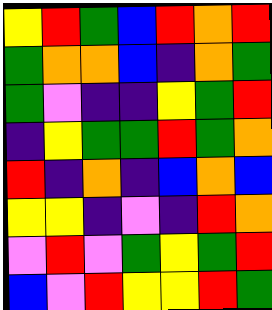[["yellow", "red", "green", "blue", "red", "orange", "red"], ["green", "orange", "orange", "blue", "indigo", "orange", "green"], ["green", "violet", "indigo", "indigo", "yellow", "green", "red"], ["indigo", "yellow", "green", "green", "red", "green", "orange"], ["red", "indigo", "orange", "indigo", "blue", "orange", "blue"], ["yellow", "yellow", "indigo", "violet", "indigo", "red", "orange"], ["violet", "red", "violet", "green", "yellow", "green", "red"], ["blue", "violet", "red", "yellow", "yellow", "red", "green"]]